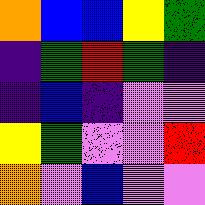[["orange", "blue", "blue", "yellow", "green"], ["indigo", "green", "red", "green", "indigo"], ["indigo", "blue", "indigo", "violet", "violet"], ["yellow", "green", "violet", "violet", "red"], ["orange", "violet", "blue", "violet", "violet"]]